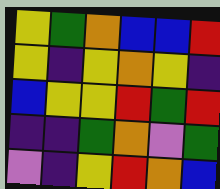[["yellow", "green", "orange", "blue", "blue", "red"], ["yellow", "indigo", "yellow", "orange", "yellow", "indigo"], ["blue", "yellow", "yellow", "red", "green", "red"], ["indigo", "indigo", "green", "orange", "violet", "green"], ["violet", "indigo", "yellow", "red", "orange", "blue"]]